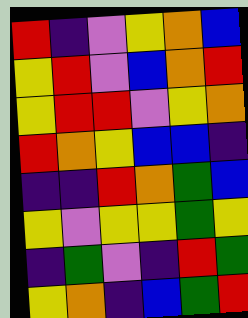[["red", "indigo", "violet", "yellow", "orange", "blue"], ["yellow", "red", "violet", "blue", "orange", "red"], ["yellow", "red", "red", "violet", "yellow", "orange"], ["red", "orange", "yellow", "blue", "blue", "indigo"], ["indigo", "indigo", "red", "orange", "green", "blue"], ["yellow", "violet", "yellow", "yellow", "green", "yellow"], ["indigo", "green", "violet", "indigo", "red", "green"], ["yellow", "orange", "indigo", "blue", "green", "red"]]